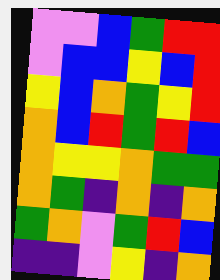[["violet", "violet", "blue", "green", "red", "red"], ["violet", "blue", "blue", "yellow", "blue", "red"], ["yellow", "blue", "orange", "green", "yellow", "red"], ["orange", "blue", "red", "green", "red", "blue"], ["orange", "yellow", "yellow", "orange", "green", "green"], ["orange", "green", "indigo", "orange", "indigo", "orange"], ["green", "orange", "violet", "green", "red", "blue"], ["indigo", "indigo", "violet", "yellow", "indigo", "orange"]]